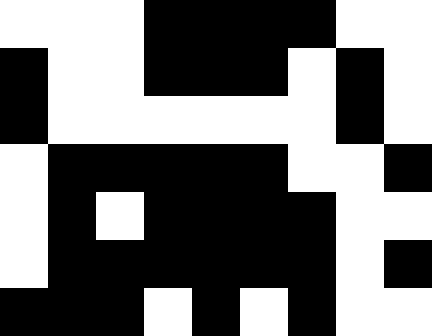[["white", "white", "white", "black", "black", "black", "black", "white", "white"], ["black", "white", "white", "black", "black", "black", "white", "black", "white"], ["black", "white", "white", "white", "white", "white", "white", "black", "white"], ["white", "black", "black", "black", "black", "black", "white", "white", "black"], ["white", "black", "white", "black", "black", "black", "black", "white", "white"], ["white", "black", "black", "black", "black", "black", "black", "white", "black"], ["black", "black", "black", "white", "black", "white", "black", "white", "white"]]